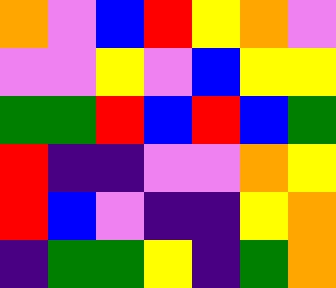[["orange", "violet", "blue", "red", "yellow", "orange", "violet"], ["violet", "violet", "yellow", "violet", "blue", "yellow", "yellow"], ["green", "green", "red", "blue", "red", "blue", "green"], ["red", "indigo", "indigo", "violet", "violet", "orange", "yellow"], ["red", "blue", "violet", "indigo", "indigo", "yellow", "orange"], ["indigo", "green", "green", "yellow", "indigo", "green", "orange"]]